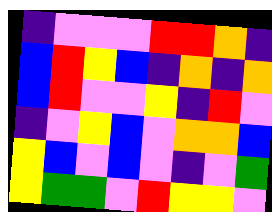[["indigo", "violet", "violet", "violet", "red", "red", "orange", "indigo"], ["blue", "red", "yellow", "blue", "indigo", "orange", "indigo", "orange"], ["blue", "red", "violet", "violet", "yellow", "indigo", "red", "violet"], ["indigo", "violet", "yellow", "blue", "violet", "orange", "orange", "blue"], ["yellow", "blue", "violet", "blue", "violet", "indigo", "violet", "green"], ["yellow", "green", "green", "violet", "red", "yellow", "yellow", "violet"]]